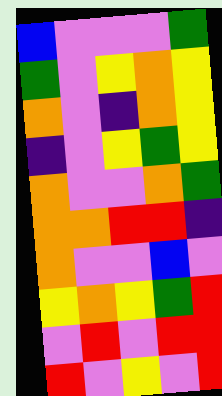[["blue", "violet", "violet", "violet", "green"], ["green", "violet", "yellow", "orange", "yellow"], ["orange", "violet", "indigo", "orange", "yellow"], ["indigo", "violet", "yellow", "green", "yellow"], ["orange", "violet", "violet", "orange", "green"], ["orange", "orange", "red", "red", "indigo"], ["orange", "violet", "violet", "blue", "violet"], ["yellow", "orange", "yellow", "green", "red"], ["violet", "red", "violet", "red", "red"], ["red", "violet", "yellow", "violet", "red"]]